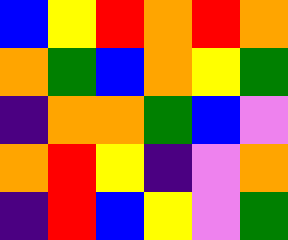[["blue", "yellow", "red", "orange", "red", "orange"], ["orange", "green", "blue", "orange", "yellow", "green"], ["indigo", "orange", "orange", "green", "blue", "violet"], ["orange", "red", "yellow", "indigo", "violet", "orange"], ["indigo", "red", "blue", "yellow", "violet", "green"]]